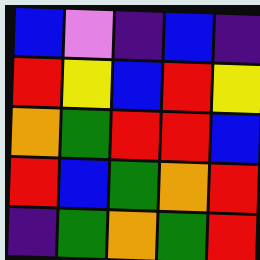[["blue", "violet", "indigo", "blue", "indigo"], ["red", "yellow", "blue", "red", "yellow"], ["orange", "green", "red", "red", "blue"], ["red", "blue", "green", "orange", "red"], ["indigo", "green", "orange", "green", "red"]]